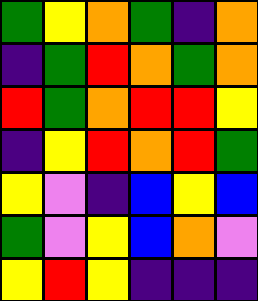[["green", "yellow", "orange", "green", "indigo", "orange"], ["indigo", "green", "red", "orange", "green", "orange"], ["red", "green", "orange", "red", "red", "yellow"], ["indigo", "yellow", "red", "orange", "red", "green"], ["yellow", "violet", "indigo", "blue", "yellow", "blue"], ["green", "violet", "yellow", "blue", "orange", "violet"], ["yellow", "red", "yellow", "indigo", "indigo", "indigo"]]